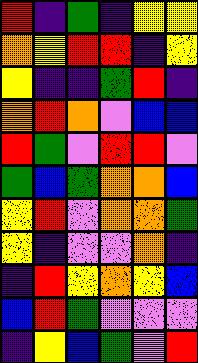[["red", "indigo", "green", "indigo", "yellow", "yellow"], ["orange", "yellow", "red", "red", "indigo", "yellow"], ["yellow", "indigo", "indigo", "green", "red", "indigo"], ["orange", "red", "orange", "violet", "blue", "blue"], ["red", "green", "violet", "red", "red", "violet"], ["green", "blue", "green", "orange", "orange", "blue"], ["yellow", "red", "violet", "orange", "orange", "green"], ["yellow", "indigo", "violet", "violet", "orange", "indigo"], ["indigo", "red", "yellow", "orange", "yellow", "blue"], ["blue", "red", "green", "violet", "violet", "violet"], ["indigo", "yellow", "blue", "green", "violet", "red"]]